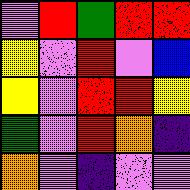[["violet", "red", "green", "red", "red"], ["yellow", "violet", "red", "violet", "blue"], ["yellow", "violet", "red", "red", "yellow"], ["green", "violet", "red", "orange", "indigo"], ["orange", "violet", "indigo", "violet", "violet"]]